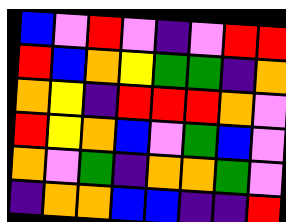[["blue", "violet", "red", "violet", "indigo", "violet", "red", "red"], ["red", "blue", "orange", "yellow", "green", "green", "indigo", "orange"], ["orange", "yellow", "indigo", "red", "red", "red", "orange", "violet"], ["red", "yellow", "orange", "blue", "violet", "green", "blue", "violet"], ["orange", "violet", "green", "indigo", "orange", "orange", "green", "violet"], ["indigo", "orange", "orange", "blue", "blue", "indigo", "indigo", "red"]]